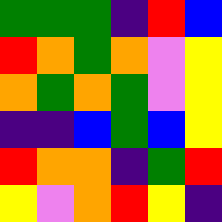[["green", "green", "green", "indigo", "red", "blue"], ["red", "orange", "green", "orange", "violet", "yellow"], ["orange", "green", "orange", "green", "violet", "yellow"], ["indigo", "indigo", "blue", "green", "blue", "yellow"], ["red", "orange", "orange", "indigo", "green", "red"], ["yellow", "violet", "orange", "red", "yellow", "indigo"]]